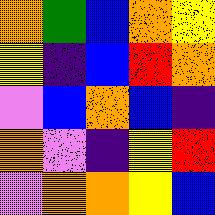[["orange", "green", "blue", "orange", "yellow"], ["yellow", "indigo", "blue", "red", "orange"], ["violet", "blue", "orange", "blue", "indigo"], ["orange", "violet", "indigo", "yellow", "red"], ["violet", "orange", "orange", "yellow", "blue"]]